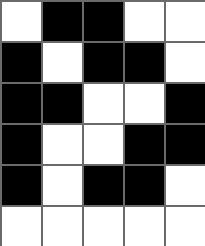[["white", "black", "black", "white", "white"], ["black", "white", "black", "black", "white"], ["black", "black", "white", "white", "black"], ["black", "white", "white", "black", "black"], ["black", "white", "black", "black", "white"], ["white", "white", "white", "white", "white"]]